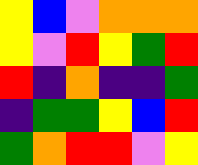[["yellow", "blue", "violet", "orange", "orange", "orange"], ["yellow", "violet", "red", "yellow", "green", "red"], ["red", "indigo", "orange", "indigo", "indigo", "green"], ["indigo", "green", "green", "yellow", "blue", "red"], ["green", "orange", "red", "red", "violet", "yellow"]]